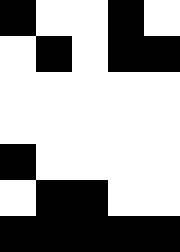[["black", "white", "white", "black", "white"], ["white", "black", "white", "black", "black"], ["white", "white", "white", "white", "white"], ["white", "white", "white", "white", "white"], ["black", "white", "white", "white", "white"], ["white", "black", "black", "white", "white"], ["black", "black", "black", "black", "black"]]